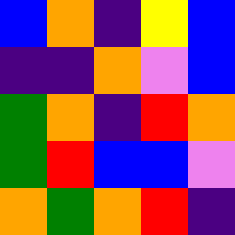[["blue", "orange", "indigo", "yellow", "blue"], ["indigo", "indigo", "orange", "violet", "blue"], ["green", "orange", "indigo", "red", "orange"], ["green", "red", "blue", "blue", "violet"], ["orange", "green", "orange", "red", "indigo"]]